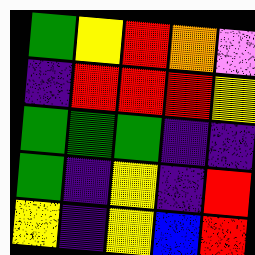[["green", "yellow", "red", "orange", "violet"], ["indigo", "red", "red", "red", "yellow"], ["green", "green", "green", "indigo", "indigo"], ["green", "indigo", "yellow", "indigo", "red"], ["yellow", "indigo", "yellow", "blue", "red"]]